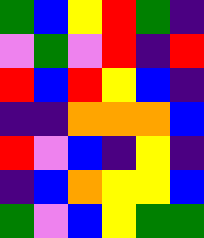[["green", "blue", "yellow", "red", "green", "indigo"], ["violet", "green", "violet", "red", "indigo", "red"], ["red", "blue", "red", "yellow", "blue", "indigo"], ["indigo", "indigo", "orange", "orange", "orange", "blue"], ["red", "violet", "blue", "indigo", "yellow", "indigo"], ["indigo", "blue", "orange", "yellow", "yellow", "blue"], ["green", "violet", "blue", "yellow", "green", "green"]]